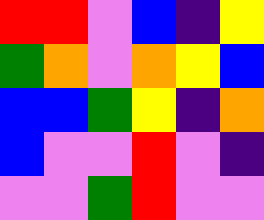[["red", "red", "violet", "blue", "indigo", "yellow"], ["green", "orange", "violet", "orange", "yellow", "blue"], ["blue", "blue", "green", "yellow", "indigo", "orange"], ["blue", "violet", "violet", "red", "violet", "indigo"], ["violet", "violet", "green", "red", "violet", "violet"]]